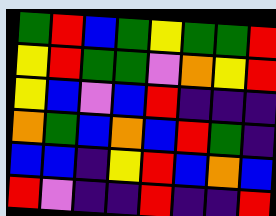[["green", "red", "blue", "green", "yellow", "green", "green", "red"], ["yellow", "red", "green", "green", "violet", "orange", "yellow", "red"], ["yellow", "blue", "violet", "blue", "red", "indigo", "indigo", "indigo"], ["orange", "green", "blue", "orange", "blue", "red", "green", "indigo"], ["blue", "blue", "indigo", "yellow", "red", "blue", "orange", "blue"], ["red", "violet", "indigo", "indigo", "red", "indigo", "indigo", "red"]]